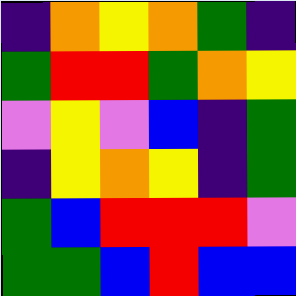[["indigo", "orange", "yellow", "orange", "green", "indigo"], ["green", "red", "red", "green", "orange", "yellow"], ["violet", "yellow", "violet", "blue", "indigo", "green"], ["indigo", "yellow", "orange", "yellow", "indigo", "green"], ["green", "blue", "red", "red", "red", "violet"], ["green", "green", "blue", "red", "blue", "blue"]]